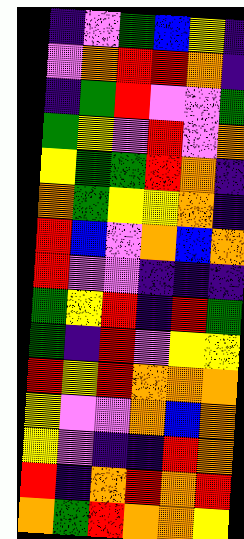[["indigo", "violet", "green", "blue", "yellow", "indigo"], ["violet", "orange", "red", "red", "orange", "indigo"], ["indigo", "green", "red", "violet", "violet", "green"], ["green", "yellow", "violet", "red", "violet", "orange"], ["yellow", "green", "green", "red", "orange", "indigo"], ["orange", "green", "yellow", "yellow", "orange", "indigo"], ["red", "blue", "violet", "orange", "blue", "orange"], ["red", "violet", "violet", "indigo", "indigo", "indigo"], ["green", "yellow", "red", "indigo", "red", "green"], ["green", "indigo", "red", "violet", "yellow", "yellow"], ["red", "yellow", "red", "orange", "orange", "orange"], ["yellow", "violet", "violet", "orange", "blue", "orange"], ["yellow", "violet", "indigo", "indigo", "red", "orange"], ["red", "indigo", "orange", "red", "orange", "red"], ["orange", "green", "red", "orange", "orange", "yellow"]]